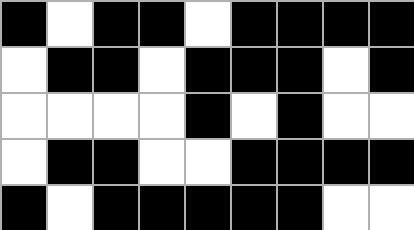[["black", "white", "black", "black", "white", "black", "black", "black", "black"], ["white", "black", "black", "white", "black", "black", "black", "white", "black"], ["white", "white", "white", "white", "black", "white", "black", "white", "white"], ["white", "black", "black", "white", "white", "black", "black", "black", "black"], ["black", "white", "black", "black", "black", "black", "black", "white", "white"]]